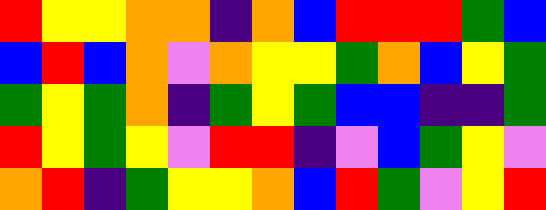[["red", "yellow", "yellow", "orange", "orange", "indigo", "orange", "blue", "red", "red", "red", "green", "blue"], ["blue", "red", "blue", "orange", "violet", "orange", "yellow", "yellow", "green", "orange", "blue", "yellow", "green"], ["green", "yellow", "green", "orange", "indigo", "green", "yellow", "green", "blue", "blue", "indigo", "indigo", "green"], ["red", "yellow", "green", "yellow", "violet", "red", "red", "indigo", "violet", "blue", "green", "yellow", "violet"], ["orange", "red", "indigo", "green", "yellow", "yellow", "orange", "blue", "red", "green", "violet", "yellow", "red"]]